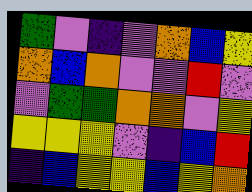[["green", "violet", "indigo", "violet", "orange", "blue", "yellow"], ["orange", "blue", "orange", "violet", "violet", "red", "violet"], ["violet", "green", "green", "orange", "orange", "violet", "yellow"], ["yellow", "yellow", "yellow", "violet", "indigo", "blue", "red"], ["indigo", "blue", "yellow", "yellow", "blue", "yellow", "orange"]]